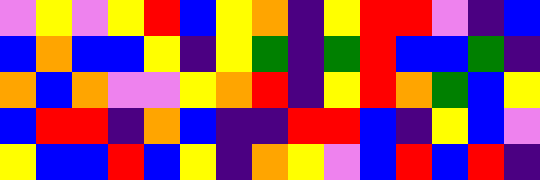[["violet", "yellow", "violet", "yellow", "red", "blue", "yellow", "orange", "indigo", "yellow", "red", "red", "violet", "indigo", "blue"], ["blue", "orange", "blue", "blue", "yellow", "indigo", "yellow", "green", "indigo", "green", "red", "blue", "blue", "green", "indigo"], ["orange", "blue", "orange", "violet", "violet", "yellow", "orange", "red", "indigo", "yellow", "red", "orange", "green", "blue", "yellow"], ["blue", "red", "red", "indigo", "orange", "blue", "indigo", "indigo", "red", "red", "blue", "indigo", "yellow", "blue", "violet"], ["yellow", "blue", "blue", "red", "blue", "yellow", "indigo", "orange", "yellow", "violet", "blue", "red", "blue", "red", "indigo"]]